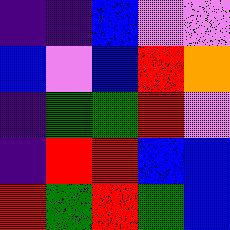[["indigo", "indigo", "blue", "violet", "violet"], ["blue", "violet", "blue", "red", "orange"], ["indigo", "green", "green", "red", "violet"], ["indigo", "red", "red", "blue", "blue"], ["red", "green", "red", "green", "blue"]]